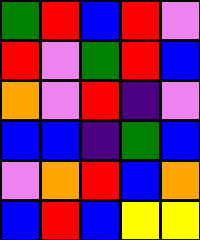[["green", "red", "blue", "red", "violet"], ["red", "violet", "green", "red", "blue"], ["orange", "violet", "red", "indigo", "violet"], ["blue", "blue", "indigo", "green", "blue"], ["violet", "orange", "red", "blue", "orange"], ["blue", "red", "blue", "yellow", "yellow"]]